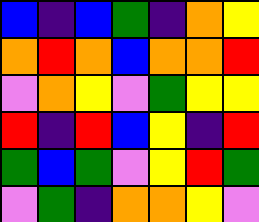[["blue", "indigo", "blue", "green", "indigo", "orange", "yellow"], ["orange", "red", "orange", "blue", "orange", "orange", "red"], ["violet", "orange", "yellow", "violet", "green", "yellow", "yellow"], ["red", "indigo", "red", "blue", "yellow", "indigo", "red"], ["green", "blue", "green", "violet", "yellow", "red", "green"], ["violet", "green", "indigo", "orange", "orange", "yellow", "violet"]]